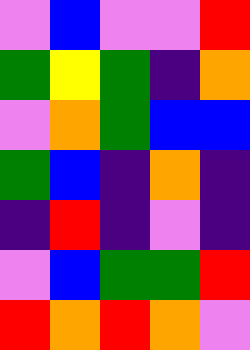[["violet", "blue", "violet", "violet", "red"], ["green", "yellow", "green", "indigo", "orange"], ["violet", "orange", "green", "blue", "blue"], ["green", "blue", "indigo", "orange", "indigo"], ["indigo", "red", "indigo", "violet", "indigo"], ["violet", "blue", "green", "green", "red"], ["red", "orange", "red", "orange", "violet"]]